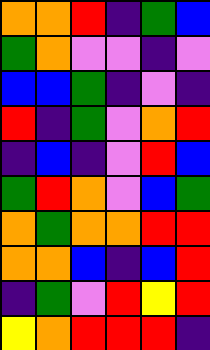[["orange", "orange", "red", "indigo", "green", "blue"], ["green", "orange", "violet", "violet", "indigo", "violet"], ["blue", "blue", "green", "indigo", "violet", "indigo"], ["red", "indigo", "green", "violet", "orange", "red"], ["indigo", "blue", "indigo", "violet", "red", "blue"], ["green", "red", "orange", "violet", "blue", "green"], ["orange", "green", "orange", "orange", "red", "red"], ["orange", "orange", "blue", "indigo", "blue", "red"], ["indigo", "green", "violet", "red", "yellow", "red"], ["yellow", "orange", "red", "red", "red", "indigo"]]